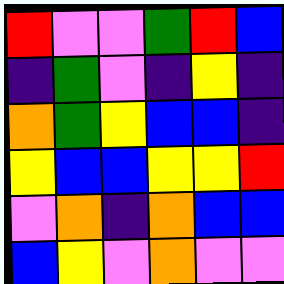[["red", "violet", "violet", "green", "red", "blue"], ["indigo", "green", "violet", "indigo", "yellow", "indigo"], ["orange", "green", "yellow", "blue", "blue", "indigo"], ["yellow", "blue", "blue", "yellow", "yellow", "red"], ["violet", "orange", "indigo", "orange", "blue", "blue"], ["blue", "yellow", "violet", "orange", "violet", "violet"]]